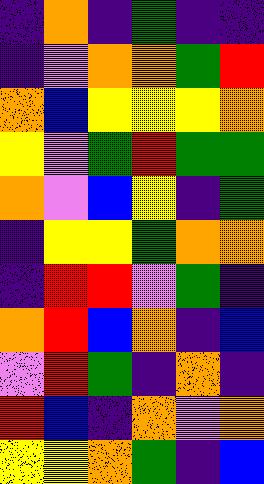[["indigo", "orange", "indigo", "green", "indigo", "indigo"], ["indigo", "violet", "orange", "orange", "green", "red"], ["orange", "blue", "yellow", "yellow", "yellow", "orange"], ["yellow", "violet", "green", "red", "green", "green"], ["orange", "violet", "blue", "yellow", "indigo", "green"], ["indigo", "yellow", "yellow", "green", "orange", "orange"], ["indigo", "red", "red", "violet", "green", "indigo"], ["orange", "red", "blue", "orange", "indigo", "blue"], ["violet", "red", "green", "indigo", "orange", "indigo"], ["red", "blue", "indigo", "orange", "violet", "orange"], ["yellow", "yellow", "orange", "green", "indigo", "blue"]]